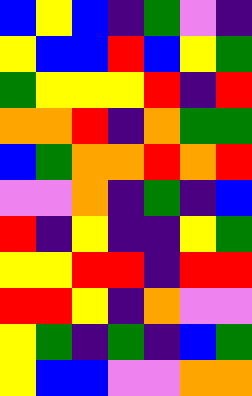[["blue", "yellow", "blue", "indigo", "green", "violet", "indigo"], ["yellow", "blue", "blue", "red", "blue", "yellow", "green"], ["green", "yellow", "yellow", "yellow", "red", "indigo", "red"], ["orange", "orange", "red", "indigo", "orange", "green", "green"], ["blue", "green", "orange", "orange", "red", "orange", "red"], ["violet", "violet", "orange", "indigo", "green", "indigo", "blue"], ["red", "indigo", "yellow", "indigo", "indigo", "yellow", "green"], ["yellow", "yellow", "red", "red", "indigo", "red", "red"], ["red", "red", "yellow", "indigo", "orange", "violet", "violet"], ["yellow", "green", "indigo", "green", "indigo", "blue", "green"], ["yellow", "blue", "blue", "violet", "violet", "orange", "orange"]]